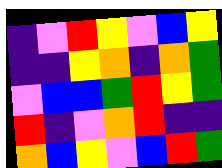[["indigo", "violet", "red", "yellow", "violet", "blue", "yellow"], ["indigo", "indigo", "yellow", "orange", "indigo", "orange", "green"], ["violet", "blue", "blue", "green", "red", "yellow", "green"], ["red", "indigo", "violet", "orange", "red", "indigo", "indigo"], ["orange", "blue", "yellow", "violet", "blue", "red", "green"]]